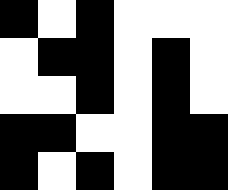[["black", "white", "black", "white", "white", "white"], ["white", "black", "black", "white", "black", "white"], ["white", "white", "black", "white", "black", "white"], ["black", "black", "white", "white", "black", "black"], ["black", "white", "black", "white", "black", "black"]]